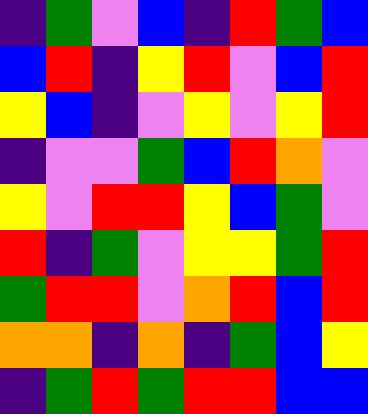[["indigo", "green", "violet", "blue", "indigo", "red", "green", "blue"], ["blue", "red", "indigo", "yellow", "red", "violet", "blue", "red"], ["yellow", "blue", "indigo", "violet", "yellow", "violet", "yellow", "red"], ["indigo", "violet", "violet", "green", "blue", "red", "orange", "violet"], ["yellow", "violet", "red", "red", "yellow", "blue", "green", "violet"], ["red", "indigo", "green", "violet", "yellow", "yellow", "green", "red"], ["green", "red", "red", "violet", "orange", "red", "blue", "red"], ["orange", "orange", "indigo", "orange", "indigo", "green", "blue", "yellow"], ["indigo", "green", "red", "green", "red", "red", "blue", "blue"]]